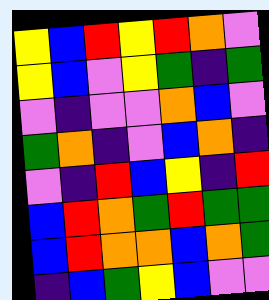[["yellow", "blue", "red", "yellow", "red", "orange", "violet"], ["yellow", "blue", "violet", "yellow", "green", "indigo", "green"], ["violet", "indigo", "violet", "violet", "orange", "blue", "violet"], ["green", "orange", "indigo", "violet", "blue", "orange", "indigo"], ["violet", "indigo", "red", "blue", "yellow", "indigo", "red"], ["blue", "red", "orange", "green", "red", "green", "green"], ["blue", "red", "orange", "orange", "blue", "orange", "green"], ["indigo", "blue", "green", "yellow", "blue", "violet", "violet"]]